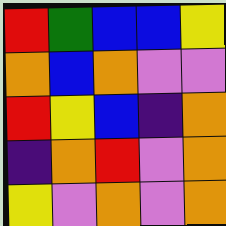[["red", "green", "blue", "blue", "yellow"], ["orange", "blue", "orange", "violet", "violet"], ["red", "yellow", "blue", "indigo", "orange"], ["indigo", "orange", "red", "violet", "orange"], ["yellow", "violet", "orange", "violet", "orange"]]